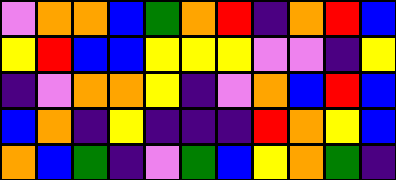[["violet", "orange", "orange", "blue", "green", "orange", "red", "indigo", "orange", "red", "blue"], ["yellow", "red", "blue", "blue", "yellow", "yellow", "yellow", "violet", "violet", "indigo", "yellow"], ["indigo", "violet", "orange", "orange", "yellow", "indigo", "violet", "orange", "blue", "red", "blue"], ["blue", "orange", "indigo", "yellow", "indigo", "indigo", "indigo", "red", "orange", "yellow", "blue"], ["orange", "blue", "green", "indigo", "violet", "green", "blue", "yellow", "orange", "green", "indigo"]]